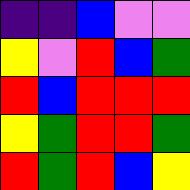[["indigo", "indigo", "blue", "violet", "violet"], ["yellow", "violet", "red", "blue", "green"], ["red", "blue", "red", "red", "red"], ["yellow", "green", "red", "red", "green"], ["red", "green", "red", "blue", "yellow"]]